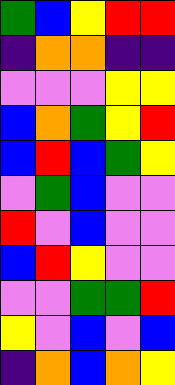[["green", "blue", "yellow", "red", "red"], ["indigo", "orange", "orange", "indigo", "indigo"], ["violet", "violet", "violet", "yellow", "yellow"], ["blue", "orange", "green", "yellow", "red"], ["blue", "red", "blue", "green", "yellow"], ["violet", "green", "blue", "violet", "violet"], ["red", "violet", "blue", "violet", "violet"], ["blue", "red", "yellow", "violet", "violet"], ["violet", "violet", "green", "green", "red"], ["yellow", "violet", "blue", "violet", "blue"], ["indigo", "orange", "blue", "orange", "yellow"]]